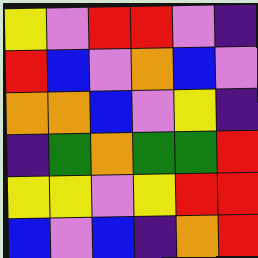[["yellow", "violet", "red", "red", "violet", "indigo"], ["red", "blue", "violet", "orange", "blue", "violet"], ["orange", "orange", "blue", "violet", "yellow", "indigo"], ["indigo", "green", "orange", "green", "green", "red"], ["yellow", "yellow", "violet", "yellow", "red", "red"], ["blue", "violet", "blue", "indigo", "orange", "red"]]